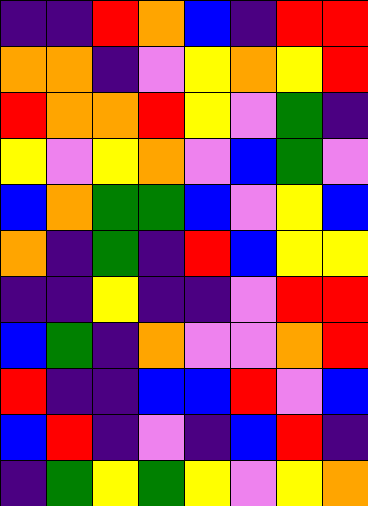[["indigo", "indigo", "red", "orange", "blue", "indigo", "red", "red"], ["orange", "orange", "indigo", "violet", "yellow", "orange", "yellow", "red"], ["red", "orange", "orange", "red", "yellow", "violet", "green", "indigo"], ["yellow", "violet", "yellow", "orange", "violet", "blue", "green", "violet"], ["blue", "orange", "green", "green", "blue", "violet", "yellow", "blue"], ["orange", "indigo", "green", "indigo", "red", "blue", "yellow", "yellow"], ["indigo", "indigo", "yellow", "indigo", "indigo", "violet", "red", "red"], ["blue", "green", "indigo", "orange", "violet", "violet", "orange", "red"], ["red", "indigo", "indigo", "blue", "blue", "red", "violet", "blue"], ["blue", "red", "indigo", "violet", "indigo", "blue", "red", "indigo"], ["indigo", "green", "yellow", "green", "yellow", "violet", "yellow", "orange"]]